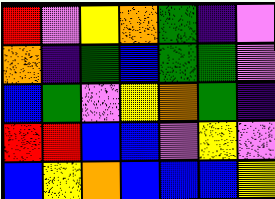[["red", "violet", "yellow", "orange", "green", "indigo", "violet"], ["orange", "indigo", "green", "blue", "green", "green", "violet"], ["blue", "green", "violet", "yellow", "orange", "green", "indigo"], ["red", "red", "blue", "blue", "violet", "yellow", "violet"], ["blue", "yellow", "orange", "blue", "blue", "blue", "yellow"]]